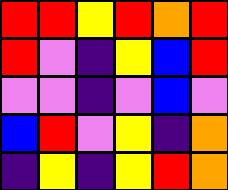[["red", "red", "yellow", "red", "orange", "red"], ["red", "violet", "indigo", "yellow", "blue", "red"], ["violet", "violet", "indigo", "violet", "blue", "violet"], ["blue", "red", "violet", "yellow", "indigo", "orange"], ["indigo", "yellow", "indigo", "yellow", "red", "orange"]]